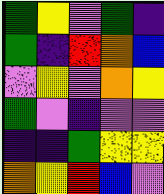[["green", "yellow", "violet", "green", "indigo"], ["green", "indigo", "red", "orange", "blue"], ["violet", "yellow", "violet", "orange", "yellow"], ["green", "violet", "indigo", "violet", "violet"], ["indigo", "indigo", "green", "yellow", "yellow"], ["orange", "yellow", "red", "blue", "violet"]]